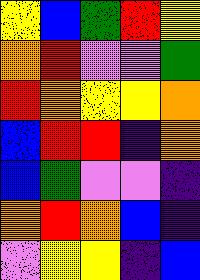[["yellow", "blue", "green", "red", "yellow"], ["orange", "red", "violet", "violet", "green"], ["red", "orange", "yellow", "yellow", "orange"], ["blue", "red", "red", "indigo", "orange"], ["blue", "green", "violet", "violet", "indigo"], ["orange", "red", "orange", "blue", "indigo"], ["violet", "yellow", "yellow", "indigo", "blue"]]